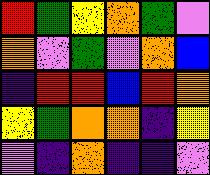[["red", "green", "yellow", "orange", "green", "violet"], ["orange", "violet", "green", "violet", "orange", "blue"], ["indigo", "red", "red", "blue", "red", "orange"], ["yellow", "green", "orange", "orange", "indigo", "yellow"], ["violet", "indigo", "orange", "indigo", "indigo", "violet"]]